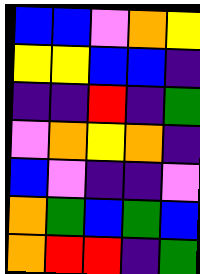[["blue", "blue", "violet", "orange", "yellow"], ["yellow", "yellow", "blue", "blue", "indigo"], ["indigo", "indigo", "red", "indigo", "green"], ["violet", "orange", "yellow", "orange", "indigo"], ["blue", "violet", "indigo", "indigo", "violet"], ["orange", "green", "blue", "green", "blue"], ["orange", "red", "red", "indigo", "green"]]